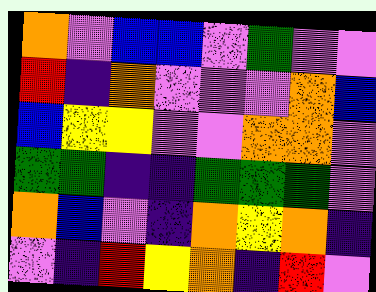[["orange", "violet", "blue", "blue", "violet", "green", "violet", "violet"], ["red", "indigo", "orange", "violet", "violet", "violet", "orange", "blue"], ["blue", "yellow", "yellow", "violet", "violet", "orange", "orange", "violet"], ["green", "green", "indigo", "indigo", "green", "green", "green", "violet"], ["orange", "blue", "violet", "indigo", "orange", "yellow", "orange", "indigo"], ["violet", "indigo", "red", "yellow", "orange", "indigo", "red", "violet"]]